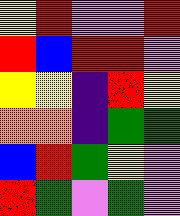[["yellow", "red", "violet", "violet", "red"], ["red", "blue", "red", "red", "violet"], ["yellow", "yellow", "indigo", "red", "yellow"], ["orange", "orange", "indigo", "green", "green"], ["blue", "red", "green", "yellow", "violet"], ["red", "green", "violet", "green", "violet"]]